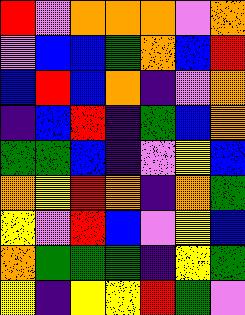[["red", "violet", "orange", "orange", "orange", "violet", "orange"], ["violet", "blue", "blue", "green", "orange", "blue", "red"], ["blue", "red", "blue", "orange", "indigo", "violet", "orange"], ["indigo", "blue", "red", "indigo", "green", "blue", "orange"], ["green", "green", "blue", "indigo", "violet", "yellow", "blue"], ["orange", "yellow", "red", "orange", "indigo", "orange", "green"], ["yellow", "violet", "red", "blue", "violet", "yellow", "blue"], ["orange", "green", "green", "green", "indigo", "yellow", "green"], ["yellow", "indigo", "yellow", "yellow", "red", "green", "violet"]]